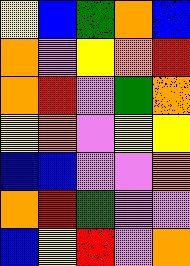[["yellow", "blue", "green", "orange", "blue"], ["orange", "violet", "yellow", "orange", "red"], ["orange", "red", "violet", "green", "orange"], ["yellow", "orange", "violet", "yellow", "yellow"], ["blue", "blue", "violet", "violet", "orange"], ["orange", "red", "green", "violet", "violet"], ["blue", "yellow", "red", "violet", "orange"]]